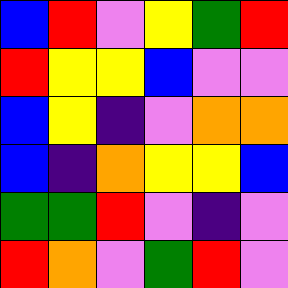[["blue", "red", "violet", "yellow", "green", "red"], ["red", "yellow", "yellow", "blue", "violet", "violet"], ["blue", "yellow", "indigo", "violet", "orange", "orange"], ["blue", "indigo", "orange", "yellow", "yellow", "blue"], ["green", "green", "red", "violet", "indigo", "violet"], ["red", "orange", "violet", "green", "red", "violet"]]